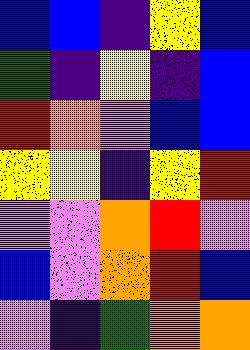[["blue", "blue", "indigo", "yellow", "blue"], ["green", "indigo", "yellow", "indigo", "blue"], ["red", "orange", "violet", "blue", "blue"], ["yellow", "yellow", "indigo", "yellow", "red"], ["violet", "violet", "orange", "red", "violet"], ["blue", "violet", "orange", "red", "blue"], ["violet", "indigo", "green", "orange", "orange"]]